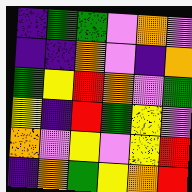[["indigo", "green", "green", "violet", "orange", "violet"], ["indigo", "indigo", "orange", "violet", "indigo", "orange"], ["green", "yellow", "red", "orange", "violet", "green"], ["yellow", "indigo", "red", "green", "yellow", "violet"], ["orange", "violet", "yellow", "violet", "yellow", "red"], ["indigo", "orange", "green", "yellow", "orange", "red"]]